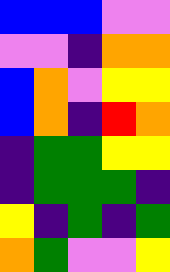[["blue", "blue", "blue", "violet", "violet"], ["violet", "violet", "indigo", "orange", "orange"], ["blue", "orange", "violet", "yellow", "yellow"], ["blue", "orange", "indigo", "red", "orange"], ["indigo", "green", "green", "yellow", "yellow"], ["indigo", "green", "green", "green", "indigo"], ["yellow", "indigo", "green", "indigo", "green"], ["orange", "green", "violet", "violet", "yellow"]]